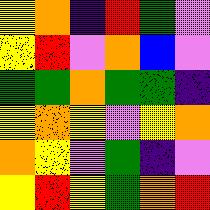[["yellow", "orange", "indigo", "red", "green", "violet"], ["yellow", "red", "violet", "orange", "blue", "violet"], ["green", "green", "orange", "green", "green", "indigo"], ["yellow", "orange", "yellow", "violet", "yellow", "orange"], ["orange", "yellow", "violet", "green", "indigo", "violet"], ["yellow", "red", "yellow", "green", "orange", "red"]]